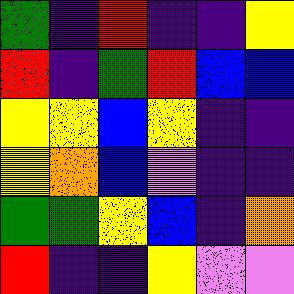[["green", "indigo", "red", "indigo", "indigo", "yellow"], ["red", "indigo", "green", "red", "blue", "blue"], ["yellow", "yellow", "blue", "yellow", "indigo", "indigo"], ["yellow", "orange", "blue", "violet", "indigo", "indigo"], ["green", "green", "yellow", "blue", "indigo", "orange"], ["red", "indigo", "indigo", "yellow", "violet", "violet"]]